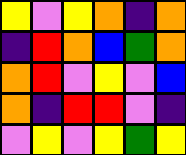[["yellow", "violet", "yellow", "orange", "indigo", "orange"], ["indigo", "red", "orange", "blue", "green", "orange"], ["orange", "red", "violet", "yellow", "violet", "blue"], ["orange", "indigo", "red", "red", "violet", "indigo"], ["violet", "yellow", "violet", "yellow", "green", "yellow"]]